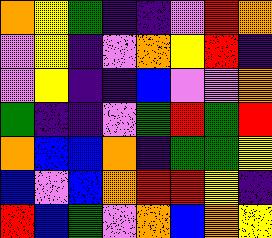[["orange", "yellow", "green", "indigo", "indigo", "violet", "red", "orange"], ["violet", "yellow", "indigo", "violet", "orange", "yellow", "red", "indigo"], ["violet", "yellow", "indigo", "indigo", "blue", "violet", "violet", "orange"], ["green", "indigo", "indigo", "violet", "green", "red", "green", "red"], ["orange", "blue", "blue", "orange", "indigo", "green", "green", "yellow"], ["blue", "violet", "blue", "orange", "red", "red", "yellow", "indigo"], ["red", "blue", "green", "violet", "orange", "blue", "orange", "yellow"]]